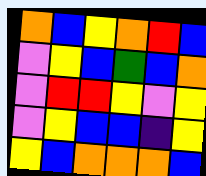[["orange", "blue", "yellow", "orange", "red", "blue"], ["violet", "yellow", "blue", "green", "blue", "orange"], ["violet", "red", "red", "yellow", "violet", "yellow"], ["violet", "yellow", "blue", "blue", "indigo", "yellow"], ["yellow", "blue", "orange", "orange", "orange", "blue"]]